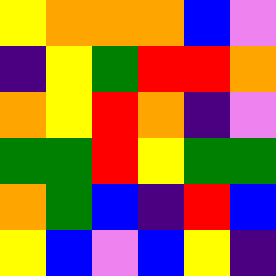[["yellow", "orange", "orange", "orange", "blue", "violet"], ["indigo", "yellow", "green", "red", "red", "orange"], ["orange", "yellow", "red", "orange", "indigo", "violet"], ["green", "green", "red", "yellow", "green", "green"], ["orange", "green", "blue", "indigo", "red", "blue"], ["yellow", "blue", "violet", "blue", "yellow", "indigo"]]